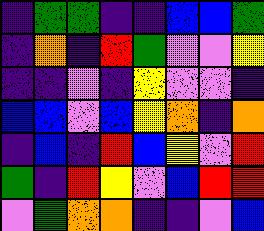[["indigo", "green", "green", "indigo", "indigo", "blue", "blue", "green"], ["indigo", "orange", "indigo", "red", "green", "violet", "violet", "yellow"], ["indigo", "indigo", "violet", "indigo", "yellow", "violet", "violet", "indigo"], ["blue", "blue", "violet", "blue", "yellow", "orange", "indigo", "orange"], ["indigo", "blue", "indigo", "red", "blue", "yellow", "violet", "red"], ["green", "indigo", "red", "yellow", "violet", "blue", "red", "red"], ["violet", "green", "orange", "orange", "indigo", "indigo", "violet", "blue"]]